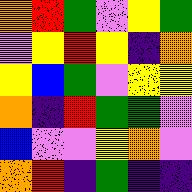[["orange", "red", "green", "violet", "yellow", "green"], ["violet", "yellow", "red", "yellow", "indigo", "orange"], ["yellow", "blue", "green", "violet", "yellow", "yellow"], ["orange", "indigo", "red", "green", "green", "violet"], ["blue", "violet", "violet", "yellow", "orange", "violet"], ["orange", "red", "indigo", "green", "indigo", "indigo"]]